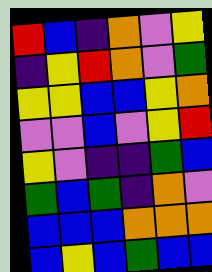[["red", "blue", "indigo", "orange", "violet", "yellow"], ["indigo", "yellow", "red", "orange", "violet", "green"], ["yellow", "yellow", "blue", "blue", "yellow", "orange"], ["violet", "violet", "blue", "violet", "yellow", "red"], ["yellow", "violet", "indigo", "indigo", "green", "blue"], ["green", "blue", "green", "indigo", "orange", "violet"], ["blue", "blue", "blue", "orange", "orange", "orange"], ["blue", "yellow", "blue", "green", "blue", "blue"]]